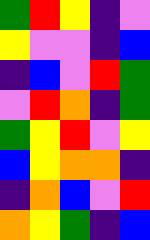[["green", "red", "yellow", "indigo", "violet"], ["yellow", "violet", "violet", "indigo", "blue"], ["indigo", "blue", "violet", "red", "green"], ["violet", "red", "orange", "indigo", "green"], ["green", "yellow", "red", "violet", "yellow"], ["blue", "yellow", "orange", "orange", "indigo"], ["indigo", "orange", "blue", "violet", "red"], ["orange", "yellow", "green", "indigo", "blue"]]